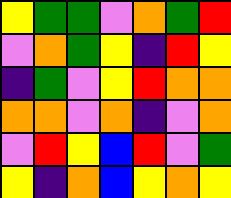[["yellow", "green", "green", "violet", "orange", "green", "red"], ["violet", "orange", "green", "yellow", "indigo", "red", "yellow"], ["indigo", "green", "violet", "yellow", "red", "orange", "orange"], ["orange", "orange", "violet", "orange", "indigo", "violet", "orange"], ["violet", "red", "yellow", "blue", "red", "violet", "green"], ["yellow", "indigo", "orange", "blue", "yellow", "orange", "yellow"]]